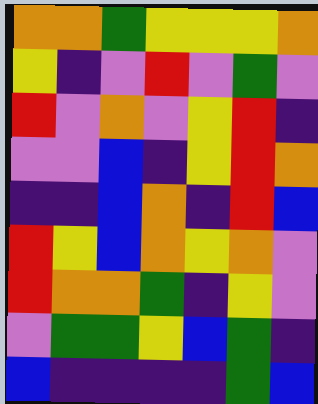[["orange", "orange", "green", "yellow", "yellow", "yellow", "orange"], ["yellow", "indigo", "violet", "red", "violet", "green", "violet"], ["red", "violet", "orange", "violet", "yellow", "red", "indigo"], ["violet", "violet", "blue", "indigo", "yellow", "red", "orange"], ["indigo", "indigo", "blue", "orange", "indigo", "red", "blue"], ["red", "yellow", "blue", "orange", "yellow", "orange", "violet"], ["red", "orange", "orange", "green", "indigo", "yellow", "violet"], ["violet", "green", "green", "yellow", "blue", "green", "indigo"], ["blue", "indigo", "indigo", "indigo", "indigo", "green", "blue"]]